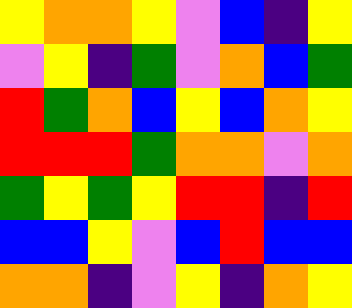[["yellow", "orange", "orange", "yellow", "violet", "blue", "indigo", "yellow"], ["violet", "yellow", "indigo", "green", "violet", "orange", "blue", "green"], ["red", "green", "orange", "blue", "yellow", "blue", "orange", "yellow"], ["red", "red", "red", "green", "orange", "orange", "violet", "orange"], ["green", "yellow", "green", "yellow", "red", "red", "indigo", "red"], ["blue", "blue", "yellow", "violet", "blue", "red", "blue", "blue"], ["orange", "orange", "indigo", "violet", "yellow", "indigo", "orange", "yellow"]]